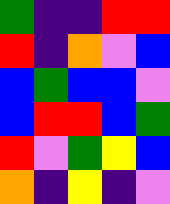[["green", "indigo", "indigo", "red", "red"], ["red", "indigo", "orange", "violet", "blue"], ["blue", "green", "blue", "blue", "violet"], ["blue", "red", "red", "blue", "green"], ["red", "violet", "green", "yellow", "blue"], ["orange", "indigo", "yellow", "indigo", "violet"]]